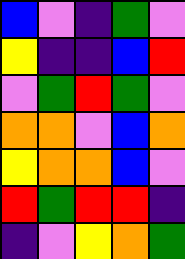[["blue", "violet", "indigo", "green", "violet"], ["yellow", "indigo", "indigo", "blue", "red"], ["violet", "green", "red", "green", "violet"], ["orange", "orange", "violet", "blue", "orange"], ["yellow", "orange", "orange", "blue", "violet"], ["red", "green", "red", "red", "indigo"], ["indigo", "violet", "yellow", "orange", "green"]]